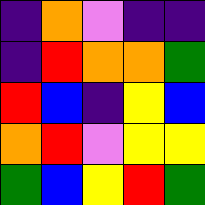[["indigo", "orange", "violet", "indigo", "indigo"], ["indigo", "red", "orange", "orange", "green"], ["red", "blue", "indigo", "yellow", "blue"], ["orange", "red", "violet", "yellow", "yellow"], ["green", "blue", "yellow", "red", "green"]]